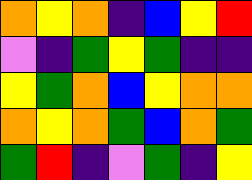[["orange", "yellow", "orange", "indigo", "blue", "yellow", "red"], ["violet", "indigo", "green", "yellow", "green", "indigo", "indigo"], ["yellow", "green", "orange", "blue", "yellow", "orange", "orange"], ["orange", "yellow", "orange", "green", "blue", "orange", "green"], ["green", "red", "indigo", "violet", "green", "indigo", "yellow"]]